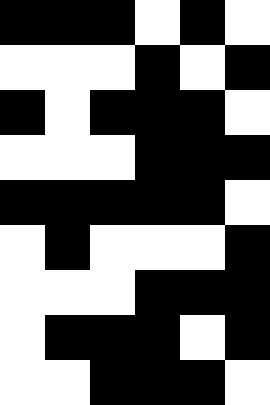[["black", "black", "black", "white", "black", "white"], ["white", "white", "white", "black", "white", "black"], ["black", "white", "black", "black", "black", "white"], ["white", "white", "white", "black", "black", "black"], ["black", "black", "black", "black", "black", "white"], ["white", "black", "white", "white", "white", "black"], ["white", "white", "white", "black", "black", "black"], ["white", "black", "black", "black", "white", "black"], ["white", "white", "black", "black", "black", "white"]]